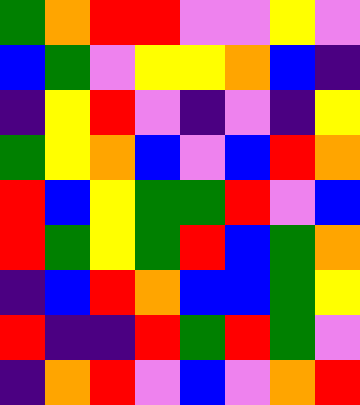[["green", "orange", "red", "red", "violet", "violet", "yellow", "violet"], ["blue", "green", "violet", "yellow", "yellow", "orange", "blue", "indigo"], ["indigo", "yellow", "red", "violet", "indigo", "violet", "indigo", "yellow"], ["green", "yellow", "orange", "blue", "violet", "blue", "red", "orange"], ["red", "blue", "yellow", "green", "green", "red", "violet", "blue"], ["red", "green", "yellow", "green", "red", "blue", "green", "orange"], ["indigo", "blue", "red", "orange", "blue", "blue", "green", "yellow"], ["red", "indigo", "indigo", "red", "green", "red", "green", "violet"], ["indigo", "orange", "red", "violet", "blue", "violet", "orange", "red"]]